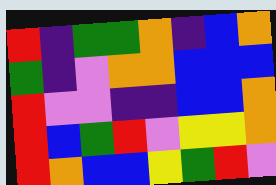[["red", "indigo", "green", "green", "orange", "indigo", "blue", "orange"], ["green", "indigo", "violet", "orange", "orange", "blue", "blue", "blue"], ["red", "violet", "violet", "indigo", "indigo", "blue", "blue", "orange"], ["red", "blue", "green", "red", "violet", "yellow", "yellow", "orange"], ["red", "orange", "blue", "blue", "yellow", "green", "red", "violet"]]